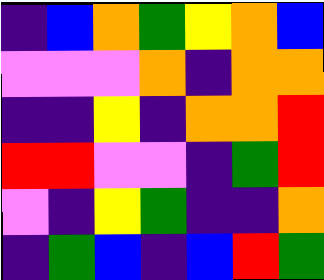[["indigo", "blue", "orange", "green", "yellow", "orange", "blue"], ["violet", "violet", "violet", "orange", "indigo", "orange", "orange"], ["indigo", "indigo", "yellow", "indigo", "orange", "orange", "red"], ["red", "red", "violet", "violet", "indigo", "green", "red"], ["violet", "indigo", "yellow", "green", "indigo", "indigo", "orange"], ["indigo", "green", "blue", "indigo", "blue", "red", "green"]]